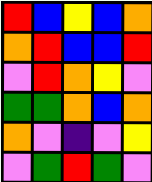[["red", "blue", "yellow", "blue", "orange"], ["orange", "red", "blue", "blue", "red"], ["violet", "red", "orange", "yellow", "violet"], ["green", "green", "orange", "blue", "orange"], ["orange", "violet", "indigo", "violet", "yellow"], ["violet", "green", "red", "green", "violet"]]